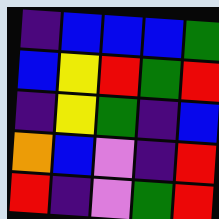[["indigo", "blue", "blue", "blue", "green"], ["blue", "yellow", "red", "green", "red"], ["indigo", "yellow", "green", "indigo", "blue"], ["orange", "blue", "violet", "indigo", "red"], ["red", "indigo", "violet", "green", "red"]]